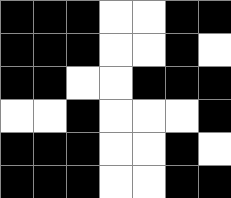[["black", "black", "black", "white", "white", "black", "black"], ["black", "black", "black", "white", "white", "black", "white"], ["black", "black", "white", "white", "black", "black", "black"], ["white", "white", "black", "white", "white", "white", "black"], ["black", "black", "black", "white", "white", "black", "white"], ["black", "black", "black", "white", "white", "black", "black"]]